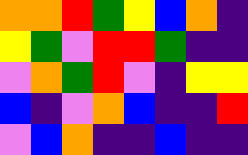[["orange", "orange", "red", "green", "yellow", "blue", "orange", "indigo"], ["yellow", "green", "violet", "red", "red", "green", "indigo", "indigo"], ["violet", "orange", "green", "red", "violet", "indigo", "yellow", "yellow"], ["blue", "indigo", "violet", "orange", "blue", "indigo", "indigo", "red"], ["violet", "blue", "orange", "indigo", "indigo", "blue", "indigo", "indigo"]]